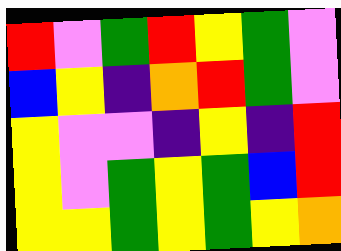[["red", "violet", "green", "red", "yellow", "green", "violet"], ["blue", "yellow", "indigo", "orange", "red", "green", "violet"], ["yellow", "violet", "violet", "indigo", "yellow", "indigo", "red"], ["yellow", "violet", "green", "yellow", "green", "blue", "red"], ["yellow", "yellow", "green", "yellow", "green", "yellow", "orange"]]